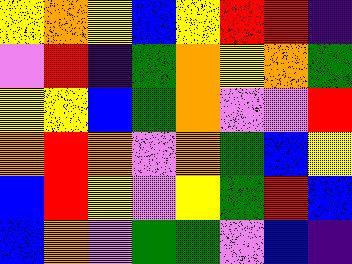[["yellow", "orange", "yellow", "blue", "yellow", "red", "red", "indigo"], ["violet", "red", "indigo", "green", "orange", "yellow", "orange", "green"], ["yellow", "yellow", "blue", "green", "orange", "violet", "violet", "red"], ["orange", "red", "orange", "violet", "orange", "green", "blue", "yellow"], ["blue", "red", "yellow", "violet", "yellow", "green", "red", "blue"], ["blue", "orange", "violet", "green", "green", "violet", "blue", "indigo"]]